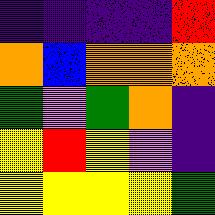[["indigo", "indigo", "indigo", "indigo", "red"], ["orange", "blue", "orange", "orange", "orange"], ["green", "violet", "green", "orange", "indigo"], ["yellow", "red", "yellow", "violet", "indigo"], ["yellow", "yellow", "yellow", "yellow", "green"]]